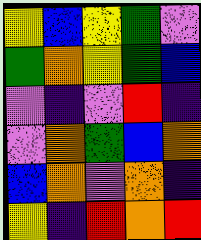[["yellow", "blue", "yellow", "green", "violet"], ["green", "orange", "yellow", "green", "blue"], ["violet", "indigo", "violet", "red", "indigo"], ["violet", "orange", "green", "blue", "orange"], ["blue", "orange", "violet", "orange", "indigo"], ["yellow", "indigo", "red", "orange", "red"]]